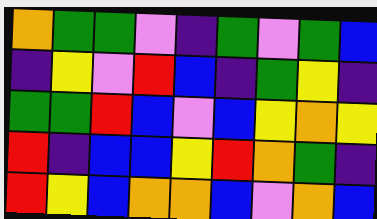[["orange", "green", "green", "violet", "indigo", "green", "violet", "green", "blue"], ["indigo", "yellow", "violet", "red", "blue", "indigo", "green", "yellow", "indigo"], ["green", "green", "red", "blue", "violet", "blue", "yellow", "orange", "yellow"], ["red", "indigo", "blue", "blue", "yellow", "red", "orange", "green", "indigo"], ["red", "yellow", "blue", "orange", "orange", "blue", "violet", "orange", "blue"]]